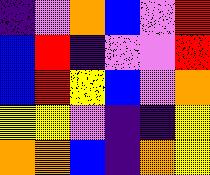[["indigo", "violet", "orange", "blue", "violet", "red"], ["blue", "red", "indigo", "violet", "violet", "red"], ["blue", "red", "yellow", "blue", "violet", "orange"], ["yellow", "yellow", "violet", "indigo", "indigo", "yellow"], ["orange", "orange", "blue", "indigo", "orange", "yellow"]]